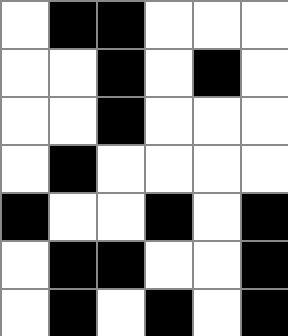[["white", "black", "black", "white", "white", "white"], ["white", "white", "black", "white", "black", "white"], ["white", "white", "black", "white", "white", "white"], ["white", "black", "white", "white", "white", "white"], ["black", "white", "white", "black", "white", "black"], ["white", "black", "black", "white", "white", "black"], ["white", "black", "white", "black", "white", "black"]]